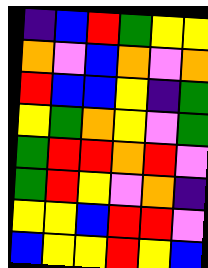[["indigo", "blue", "red", "green", "yellow", "yellow"], ["orange", "violet", "blue", "orange", "violet", "orange"], ["red", "blue", "blue", "yellow", "indigo", "green"], ["yellow", "green", "orange", "yellow", "violet", "green"], ["green", "red", "red", "orange", "red", "violet"], ["green", "red", "yellow", "violet", "orange", "indigo"], ["yellow", "yellow", "blue", "red", "red", "violet"], ["blue", "yellow", "yellow", "red", "yellow", "blue"]]